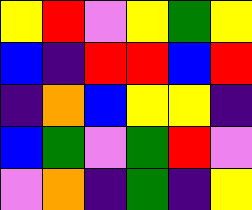[["yellow", "red", "violet", "yellow", "green", "yellow"], ["blue", "indigo", "red", "red", "blue", "red"], ["indigo", "orange", "blue", "yellow", "yellow", "indigo"], ["blue", "green", "violet", "green", "red", "violet"], ["violet", "orange", "indigo", "green", "indigo", "yellow"]]